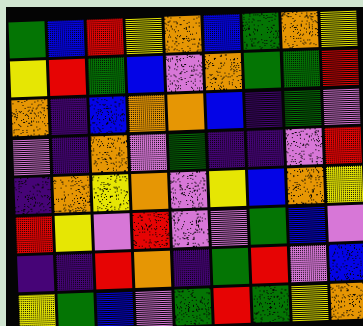[["green", "blue", "red", "yellow", "orange", "blue", "green", "orange", "yellow"], ["yellow", "red", "green", "blue", "violet", "orange", "green", "green", "red"], ["orange", "indigo", "blue", "orange", "orange", "blue", "indigo", "green", "violet"], ["violet", "indigo", "orange", "violet", "green", "indigo", "indigo", "violet", "red"], ["indigo", "orange", "yellow", "orange", "violet", "yellow", "blue", "orange", "yellow"], ["red", "yellow", "violet", "red", "violet", "violet", "green", "blue", "violet"], ["indigo", "indigo", "red", "orange", "indigo", "green", "red", "violet", "blue"], ["yellow", "green", "blue", "violet", "green", "red", "green", "yellow", "orange"]]